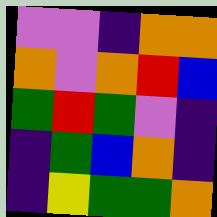[["violet", "violet", "indigo", "orange", "orange"], ["orange", "violet", "orange", "red", "blue"], ["green", "red", "green", "violet", "indigo"], ["indigo", "green", "blue", "orange", "indigo"], ["indigo", "yellow", "green", "green", "orange"]]